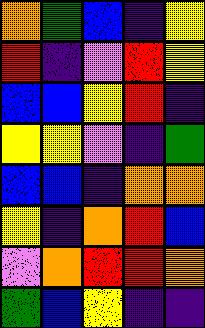[["orange", "green", "blue", "indigo", "yellow"], ["red", "indigo", "violet", "red", "yellow"], ["blue", "blue", "yellow", "red", "indigo"], ["yellow", "yellow", "violet", "indigo", "green"], ["blue", "blue", "indigo", "orange", "orange"], ["yellow", "indigo", "orange", "red", "blue"], ["violet", "orange", "red", "red", "orange"], ["green", "blue", "yellow", "indigo", "indigo"]]